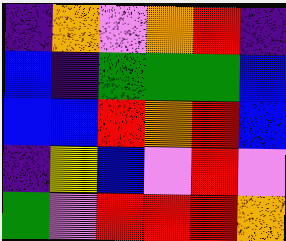[["indigo", "orange", "violet", "orange", "red", "indigo"], ["blue", "indigo", "green", "green", "green", "blue"], ["blue", "blue", "red", "orange", "red", "blue"], ["indigo", "yellow", "blue", "violet", "red", "violet"], ["green", "violet", "red", "red", "red", "orange"]]